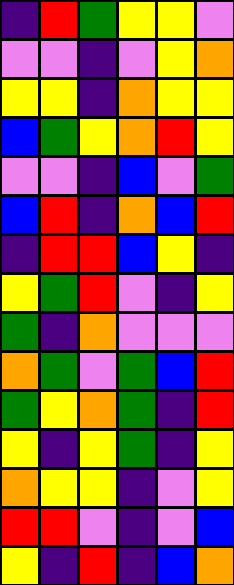[["indigo", "red", "green", "yellow", "yellow", "violet"], ["violet", "violet", "indigo", "violet", "yellow", "orange"], ["yellow", "yellow", "indigo", "orange", "yellow", "yellow"], ["blue", "green", "yellow", "orange", "red", "yellow"], ["violet", "violet", "indigo", "blue", "violet", "green"], ["blue", "red", "indigo", "orange", "blue", "red"], ["indigo", "red", "red", "blue", "yellow", "indigo"], ["yellow", "green", "red", "violet", "indigo", "yellow"], ["green", "indigo", "orange", "violet", "violet", "violet"], ["orange", "green", "violet", "green", "blue", "red"], ["green", "yellow", "orange", "green", "indigo", "red"], ["yellow", "indigo", "yellow", "green", "indigo", "yellow"], ["orange", "yellow", "yellow", "indigo", "violet", "yellow"], ["red", "red", "violet", "indigo", "violet", "blue"], ["yellow", "indigo", "red", "indigo", "blue", "orange"]]